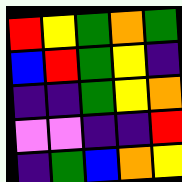[["red", "yellow", "green", "orange", "green"], ["blue", "red", "green", "yellow", "indigo"], ["indigo", "indigo", "green", "yellow", "orange"], ["violet", "violet", "indigo", "indigo", "red"], ["indigo", "green", "blue", "orange", "yellow"]]